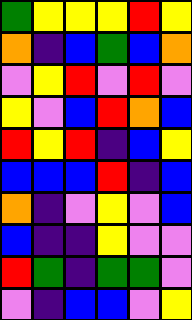[["green", "yellow", "yellow", "yellow", "red", "yellow"], ["orange", "indigo", "blue", "green", "blue", "orange"], ["violet", "yellow", "red", "violet", "red", "violet"], ["yellow", "violet", "blue", "red", "orange", "blue"], ["red", "yellow", "red", "indigo", "blue", "yellow"], ["blue", "blue", "blue", "red", "indigo", "blue"], ["orange", "indigo", "violet", "yellow", "violet", "blue"], ["blue", "indigo", "indigo", "yellow", "violet", "violet"], ["red", "green", "indigo", "green", "green", "violet"], ["violet", "indigo", "blue", "blue", "violet", "yellow"]]